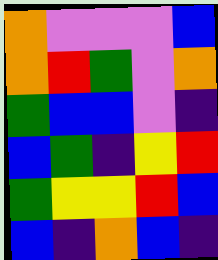[["orange", "violet", "violet", "violet", "blue"], ["orange", "red", "green", "violet", "orange"], ["green", "blue", "blue", "violet", "indigo"], ["blue", "green", "indigo", "yellow", "red"], ["green", "yellow", "yellow", "red", "blue"], ["blue", "indigo", "orange", "blue", "indigo"]]